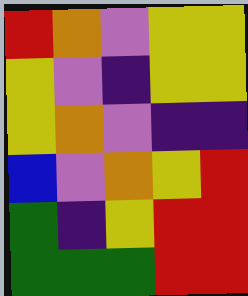[["red", "orange", "violet", "yellow", "yellow"], ["yellow", "violet", "indigo", "yellow", "yellow"], ["yellow", "orange", "violet", "indigo", "indigo"], ["blue", "violet", "orange", "yellow", "red"], ["green", "indigo", "yellow", "red", "red"], ["green", "green", "green", "red", "red"]]